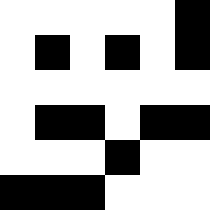[["white", "white", "white", "white", "white", "black"], ["white", "black", "white", "black", "white", "black"], ["white", "white", "white", "white", "white", "white"], ["white", "black", "black", "white", "black", "black"], ["white", "white", "white", "black", "white", "white"], ["black", "black", "black", "white", "white", "white"]]